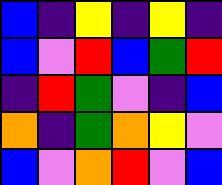[["blue", "indigo", "yellow", "indigo", "yellow", "indigo"], ["blue", "violet", "red", "blue", "green", "red"], ["indigo", "red", "green", "violet", "indigo", "blue"], ["orange", "indigo", "green", "orange", "yellow", "violet"], ["blue", "violet", "orange", "red", "violet", "blue"]]